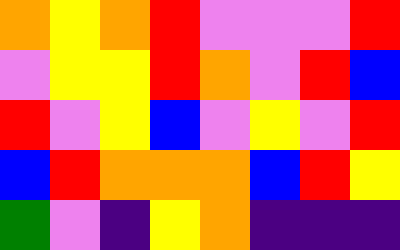[["orange", "yellow", "orange", "red", "violet", "violet", "violet", "red"], ["violet", "yellow", "yellow", "red", "orange", "violet", "red", "blue"], ["red", "violet", "yellow", "blue", "violet", "yellow", "violet", "red"], ["blue", "red", "orange", "orange", "orange", "blue", "red", "yellow"], ["green", "violet", "indigo", "yellow", "orange", "indigo", "indigo", "indigo"]]